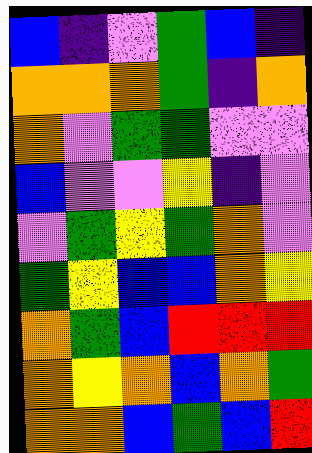[["blue", "indigo", "violet", "green", "blue", "indigo"], ["orange", "orange", "orange", "green", "indigo", "orange"], ["orange", "violet", "green", "green", "violet", "violet"], ["blue", "violet", "violet", "yellow", "indigo", "violet"], ["violet", "green", "yellow", "green", "orange", "violet"], ["green", "yellow", "blue", "blue", "orange", "yellow"], ["orange", "green", "blue", "red", "red", "red"], ["orange", "yellow", "orange", "blue", "orange", "green"], ["orange", "orange", "blue", "green", "blue", "red"]]